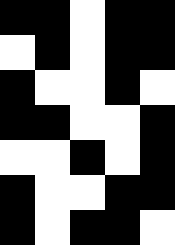[["black", "black", "white", "black", "black"], ["white", "black", "white", "black", "black"], ["black", "white", "white", "black", "white"], ["black", "black", "white", "white", "black"], ["white", "white", "black", "white", "black"], ["black", "white", "white", "black", "black"], ["black", "white", "black", "black", "white"]]